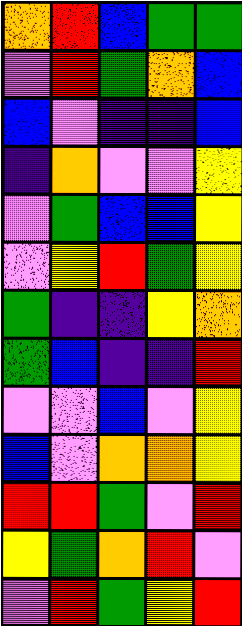[["orange", "red", "blue", "green", "green"], ["violet", "red", "green", "orange", "blue"], ["blue", "violet", "indigo", "indigo", "blue"], ["indigo", "orange", "violet", "violet", "yellow"], ["violet", "green", "blue", "blue", "yellow"], ["violet", "yellow", "red", "green", "yellow"], ["green", "indigo", "indigo", "yellow", "orange"], ["green", "blue", "indigo", "indigo", "red"], ["violet", "violet", "blue", "violet", "yellow"], ["blue", "violet", "orange", "orange", "yellow"], ["red", "red", "green", "violet", "red"], ["yellow", "green", "orange", "red", "violet"], ["violet", "red", "green", "yellow", "red"]]